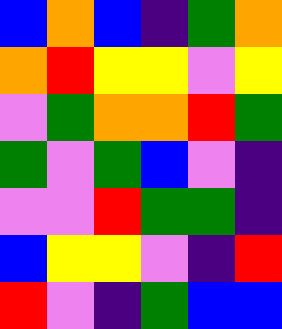[["blue", "orange", "blue", "indigo", "green", "orange"], ["orange", "red", "yellow", "yellow", "violet", "yellow"], ["violet", "green", "orange", "orange", "red", "green"], ["green", "violet", "green", "blue", "violet", "indigo"], ["violet", "violet", "red", "green", "green", "indigo"], ["blue", "yellow", "yellow", "violet", "indigo", "red"], ["red", "violet", "indigo", "green", "blue", "blue"]]